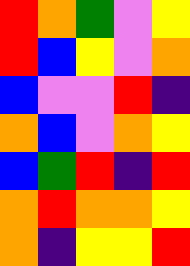[["red", "orange", "green", "violet", "yellow"], ["red", "blue", "yellow", "violet", "orange"], ["blue", "violet", "violet", "red", "indigo"], ["orange", "blue", "violet", "orange", "yellow"], ["blue", "green", "red", "indigo", "red"], ["orange", "red", "orange", "orange", "yellow"], ["orange", "indigo", "yellow", "yellow", "red"]]